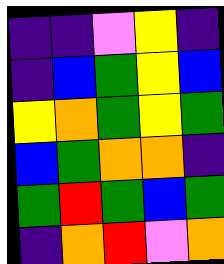[["indigo", "indigo", "violet", "yellow", "indigo"], ["indigo", "blue", "green", "yellow", "blue"], ["yellow", "orange", "green", "yellow", "green"], ["blue", "green", "orange", "orange", "indigo"], ["green", "red", "green", "blue", "green"], ["indigo", "orange", "red", "violet", "orange"]]